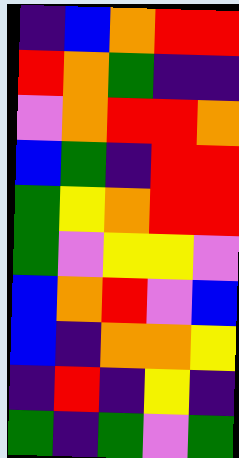[["indigo", "blue", "orange", "red", "red"], ["red", "orange", "green", "indigo", "indigo"], ["violet", "orange", "red", "red", "orange"], ["blue", "green", "indigo", "red", "red"], ["green", "yellow", "orange", "red", "red"], ["green", "violet", "yellow", "yellow", "violet"], ["blue", "orange", "red", "violet", "blue"], ["blue", "indigo", "orange", "orange", "yellow"], ["indigo", "red", "indigo", "yellow", "indigo"], ["green", "indigo", "green", "violet", "green"]]